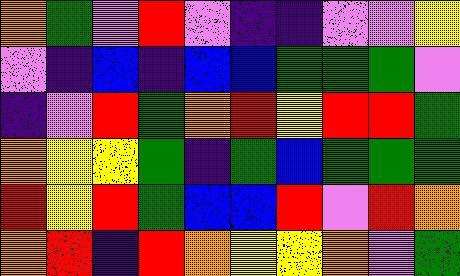[["orange", "green", "violet", "red", "violet", "indigo", "indigo", "violet", "violet", "yellow"], ["violet", "indigo", "blue", "indigo", "blue", "blue", "green", "green", "green", "violet"], ["indigo", "violet", "red", "green", "orange", "red", "yellow", "red", "red", "green"], ["orange", "yellow", "yellow", "green", "indigo", "green", "blue", "green", "green", "green"], ["red", "yellow", "red", "green", "blue", "blue", "red", "violet", "red", "orange"], ["orange", "red", "indigo", "red", "orange", "yellow", "yellow", "orange", "violet", "green"]]